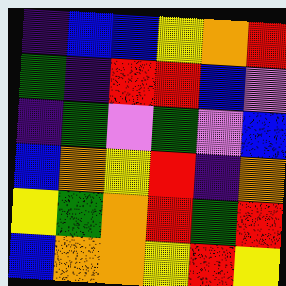[["indigo", "blue", "blue", "yellow", "orange", "red"], ["green", "indigo", "red", "red", "blue", "violet"], ["indigo", "green", "violet", "green", "violet", "blue"], ["blue", "orange", "yellow", "red", "indigo", "orange"], ["yellow", "green", "orange", "red", "green", "red"], ["blue", "orange", "orange", "yellow", "red", "yellow"]]